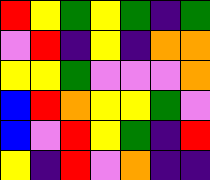[["red", "yellow", "green", "yellow", "green", "indigo", "green"], ["violet", "red", "indigo", "yellow", "indigo", "orange", "orange"], ["yellow", "yellow", "green", "violet", "violet", "violet", "orange"], ["blue", "red", "orange", "yellow", "yellow", "green", "violet"], ["blue", "violet", "red", "yellow", "green", "indigo", "red"], ["yellow", "indigo", "red", "violet", "orange", "indigo", "indigo"]]